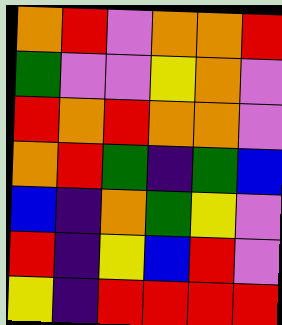[["orange", "red", "violet", "orange", "orange", "red"], ["green", "violet", "violet", "yellow", "orange", "violet"], ["red", "orange", "red", "orange", "orange", "violet"], ["orange", "red", "green", "indigo", "green", "blue"], ["blue", "indigo", "orange", "green", "yellow", "violet"], ["red", "indigo", "yellow", "blue", "red", "violet"], ["yellow", "indigo", "red", "red", "red", "red"]]